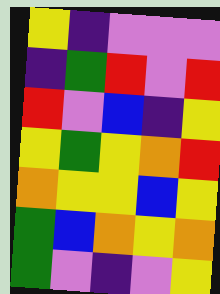[["yellow", "indigo", "violet", "violet", "violet"], ["indigo", "green", "red", "violet", "red"], ["red", "violet", "blue", "indigo", "yellow"], ["yellow", "green", "yellow", "orange", "red"], ["orange", "yellow", "yellow", "blue", "yellow"], ["green", "blue", "orange", "yellow", "orange"], ["green", "violet", "indigo", "violet", "yellow"]]